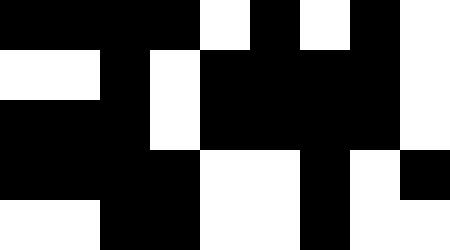[["black", "black", "black", "black", "white", "black", "white", "black", "white"], ["white", "white", "black", "white", "black", "black", "black", "black", "white"], ["black", "black", "black", "white", "black", "black", "black", "black", "white"], ["black", "black", "black", "black", "white", "white", "black", "white", "black"], ["white", "white", "black", "black", "white", "white", "black", "white", "white"]]